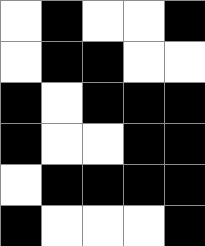[["white", "black", "white", "white", "black"], ["white", "black", "black", "white", "white"], ["black", "white", "black", "black", "black"], ["black", "white", "white", "black", "black"], ["white", "black", "black", "black", "black"], ["black", "white", "white", "white", "black"]]